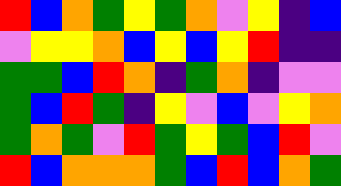[["red", "blue", "orange", "green", "yellow", "green", "orange", "violet", "yellow", "indigo", "blue"], ["violet", "yellow", "yellow", "orange", "blue", "yellow", "blue", "yellow", "red", "indigo", "indigo"], ["green", "green", "blue", "red", "orange", "indigo", "green", "orange", "indigo", "violet", "violet"], ["green", "blue", "red", "green", "indigo", "yellow", "violet", "blue", "violet", "yellow", "orange"], ["green", "orange", "green", "violet", "red", "green", "yellow", "green", "blue", "red", "violet"], ["red", "blue", "orange", "orange", "orange", "green", "blue", "red", "blue", "orange", "green"]]